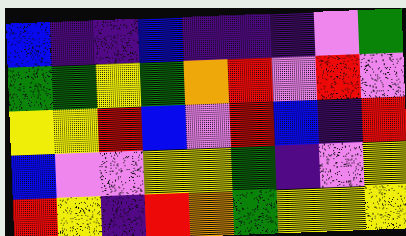[["blue", "indigo", "indigo", "blue", "indigo", "indigo", "indigo", "violet", "green"], ["green", "green", "yellow", "green", "orange", "red", "violet", "red", "violet"], ["yellow", "yellow", "red", "blue", "violet", "red", "blue", "indigo", "red"], ["blue", "violet", "violet", "yellow", "yellow", "green", "indigo", "violet", "yellow"], ["red", "yellow", "indigo", "red", "orange", "green", "yellow", "yellow", "yellow"]]